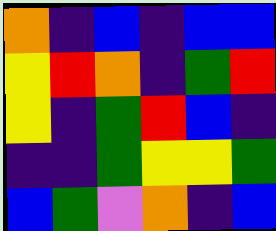[["orange", "indigo", "blue", "indigo", "blue", "blue"], ["yellow", "red", "orange", "indigo", "green", "red"], ["yellow", "indigo", "green", "red", "blue", "indigo"], ["indigo", "indigo", "green", "yellow", "yellow", "green"], ["blue", "green", "violet", "orange", "indigo", "blue"]]